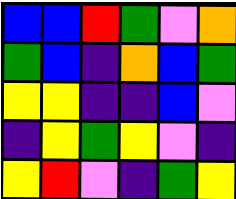[["blue", "blue", "red", "green", "violet", "orange"], ["green", "blue", "indigo", "orange", "blue", "green"], ["yellow", "yellow", "indigo", "indigo", "blue", "violet"], ["indigo", "yellow", "green", "yellow", "violet", "indigo"], ["yellow", "red", "violet", "indigo", "green", "yellow"]]